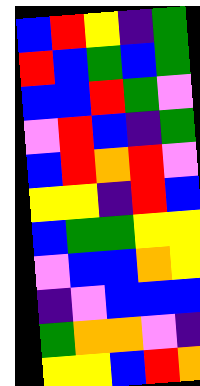[["blue", "red", "yellow", "indigo", "green"], ["red", "blue", "green", "blue", "green"], ["blue", "blue", "red", "green", "violet"], ["violet", "red", "blue", "indigo", "green"], ["blue", "red", "orange", "red", "violet"], ["yellow", "yellow", "indigo", "red", "blue"], ["blue", "green", "green", "yellow", "yellow"], ["violet", "blue", "blue", "orange", "yellow"], ["indigo", "violet", "blue", "blue", "blue"], ["green", "orange", "orange", "violet", "indigo"], ["yellow", "yellow", "blue", "red", "orange"]]